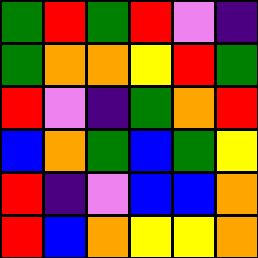[["green", "red", "green", "red", "violet", "indigo"], ["green", "orange", "orange", "yellow", "red", "green"], ["red", "violet", "indigo", "green", "orange", "red"], ["blue", "orange", "green", "blue", "green", "yellow"], ["red", "indigo", "violet", "blue", "blue", "orange"], ["red", "blue", "orange", "yellow", "yellow", "orange"]]